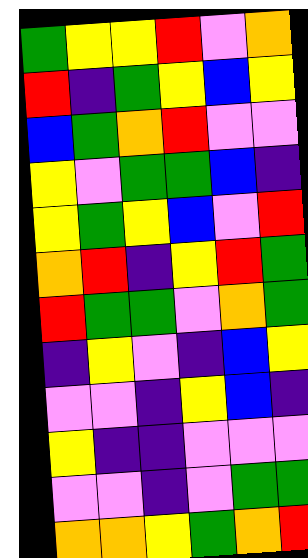[["green", "yellow", "yellow", "red", "violet", "orange"], ["red", "indigo", "green", "yellow", "blue", "yellow"], ["blue", "green", "orange", "red", "violet", "violet"], ["yellow", "violet", "green", "green", "blue", "indigo"], ["yellow", "green", "yellow", "blue", "violet", "red"], ["orange", "red", "indigo", "yellow", "red", "green"], ["red", "green", "green", "violet", "orange", "green"], ["indigo", "yellow", "violet", "indigo", "blue", "yellow"], ["violet", "violet", "indigo", "yellow", "blue", "indigo"], ["yellow", "indigo", "indigo", "violet", "violet", "violet"], ["violet", "violet", "indigo", "violet", "green", "green"], ["orange", "orange", "yellow", "green", "orange", "red"]]